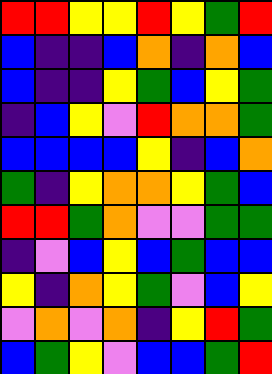[["red", "red", "yellow", "yellow", "red", "yellow", "green", "red"], ["blue", "indigo", "indigo", "blue", "orange", "indigo", "orange", "blue"], ["blue", "indigo", "indigo", "yellow", "green", "blue", "yellow", "green"], ["indigo", "blue", "yellow", "violet", "red", "orange", "orange", "green"], ["blue", "blue", "blue", "blue", "yellow", "indigo", "blue", "orange"], ["green", "indigo", "yellow", "orange", "orange", "yellow", "green", "blue"], ["red", "red", "green", "orange", "violet", "violet", "green", "green"], ["indigo", "violet", "blue", "yellow", "blue", "green", "blue", "blue"], ["yellow", "indigo", "orange", "yellow", "green", "violet", "blue", "yellow"], ["violet", "orange", "violet", "orange", "indigo", "yellow", "red", "green"], ["blue", "green", "yellow", "violet", "blue", "blue", "green", "red"]]